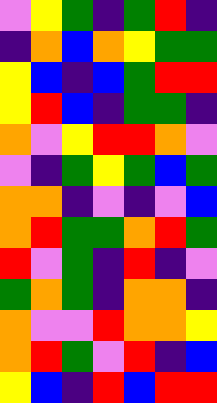[["violet", "yellow", "green", "indigo", "green", "red", "indigo"], ["indigo", "orange", "blue", "orange", "yellow", "green", "green"], ["yellow", "blue", "indigo", "blue", "green", "red", "red"], ["yellow", "red", "blue", "indigo", "green", "green", "indigo"], ["orange", "violet", "yellow", "red", "red", "orange", "violet"], ["violet", "indigo", "green", "yellow", "green", "blue", "green"], ["orange", "orange", "indigo", "violet", "indigo", "violet", "blue"], ["orange", "red", "green", "green", "orange", "red", "green"], ["red", "violet", "green", "indigo", "red", "indigo", "violet"], ["green", "orange", "green", "indigo", "orange", "orange", "indigo"], ["orange", "violet", "violet", "red", "orange", "orange", "yellow"], ["orange", "red", "green", "violet", "red", "indigo", "blue"], ["yellow", "blue", "indigo", "red", "blue", "red", "red"]]